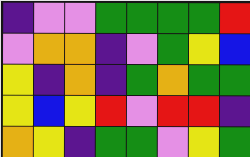[["indigo", "violet", "violet", "green", "green", "green", "green", "red"], ["violet", "orange", "orange", "indigo", "violet", "green", "yellow", "blue"], ["yellow", "indigo", "orange", "indigo", "green", "orange", "green", "green"], ["yellow", "blue", "yellow", "red", "violet", "red", "red", "indigo"], ["orange", "yellow", "indigo", "green", "green", "violet", "yellow", "green"]]